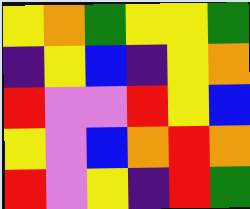[["yellow", "orange", "green", "yellow", "yellow", "green"], ["indigo", "yellow", "blue", "indigo", "yellow", "orange"], ["red", "violet", "violet", "red", "yellow", "blue"], ["yellow", "violet", "blue", "orange", "red", "orange"], ["red", "violet", "yellow", "indigo", "red", "green"]]